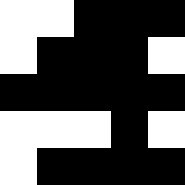[["white", "white", "black", "black", "black"], ["white", "black", "black", "black", "white"], ["black", "black", "black", "black", "black"], ["white", "white", "white", "black", "white"], ["white", "black", "black", "black", "black"]]